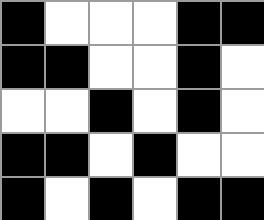[["black", "white", "white", "white", "black", "black"], ["black", "black", "white", "white", "black", "white"], ["white", "white", "black", "white", "black", "white"], ["black", "black", "white", "black", "white", "white"], ["black", "white", "black", "white", "black", "black"]]